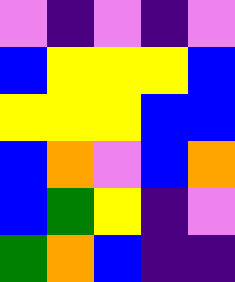[["violet", "indigo", "violet", "indigo", "violet"], ["blue", "yellow", "yellow", "yellow", "blue"], ["yellow", "yellow", "yellow", "blue", "blue"], ["blue", "orange", "violet", "blue", "orange"], ["blue", "green", "yellow", "indigo", "violet"], ["green", "orange", "blue", "indigo", "indigo"]]